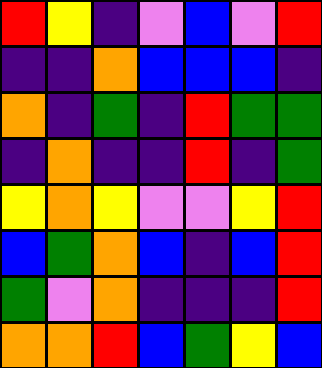[["red", "yellow", "indigo", "violet", "blue", "violet", "red"], ["indigo", "indigo", "orange", "blue", "blue", "blue", "indigo"], ["orange", "indigo", "green", "indigo", "red", "green", "green"], ["indigo", "orange", "indigo", "indigo", "red", "indigo", "green"], ["yellow", "orange", "yellow", "violet", "violet", "yellow", "red"], ["blue", "green", "orange", "blue", "indigo", "blue", "red"], ["green", "violet", "orange", "indigo", "indigo", "indigo", "red"], ["orange", "orange", "red", "blue", "green", "yellow", "blue"]]